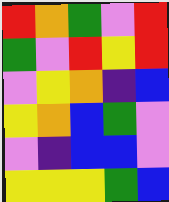[["red", "orange", "green", "violet", "red"], ["green", "violet", "red", "yellow", "red"], ["violet", "yellow", "orange", "indigo", "blue"], ["yellow", "orange", "blue", "green", "violet"], ["violet", "indigo", "blue", "blue", "violet"], ["yellow", "yellow", "yellow", "green", "blue"]]